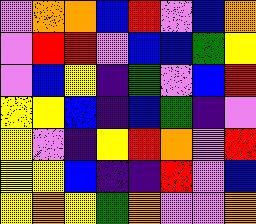[["violet", "orange", "orange", "blue", "red", "violet", "blue", "orange"], ["violet", "red", "red", "violet", "blue", "blue", "green", "yellow"], ["violet", "blue", "yellow", "indigo", "green", "violet", "blue", "red"], ["yellow", "yellow", "blue", "indigo", "blue", "green", "indigo", "violet"], ["yellow", "violet", "indigo", "yellow", "red", "orange", "violet", "red"], ["yellow", "yellow", "blue", "indigo", "indigo", "red", "violet", "blue"], ["yellow", "orange", "yellow", "green", "orange", "violet", "violet", "orange"]]